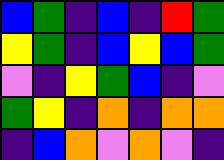[["blue", "green", "indigo", "blue", "indigo", "red", "green"], ["yellow", "green", "indigo", "blue", "yellow", "blue", "green"], ["violet", "indigo", "yellow", "green", "blue", "indigo", "violet"], ["green", "yellow", "indigo", "orange", "indigo", "orange", "orange"], ["indigo", "blue", "orange", "violet", "orange", "violet", "indigo"]]